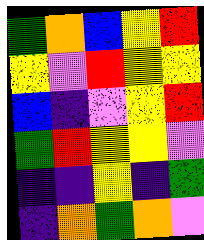[["green", "orange", "blue", "yellow", "red"], ["yellow", "violet", "red", "yellow", "yellow"], ["blue", "indigo", "violet", "yellow", "red"], ["green", "red", "yellow", "yellow", "violet"], ["indigo", "indigo", "yellow", "indigo", "green"], ["indigo", "orange", "green", "orange", "violet"]]